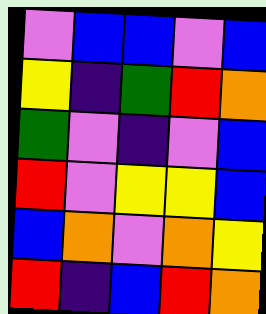[["violet", "blue", "blue", "violet", "blue"], ["yellow", "indigo", "green", "red", "orange"], ["green", "violet", "indigo", "violet", "blue"], ["red", "violet", "yellow", "yellow", "blue"], ["blue", "orange", "violet", "orange", "yellow"], ["red", "indigo", "blue", "red", "orange"]]